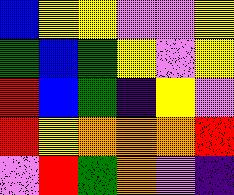[["blue", "yellow", "yellow", "violet", "violet", "yellow"], ["green", "blue", "green", "yellow", "violet", "yellow"], ["red", "blue", "green", "indigo", "yellow", "violet"], ["red", "yellow", "orange", "orange", "orange", "red"], ["violet", "red", "green", "orange", "violet", "indigo"]]